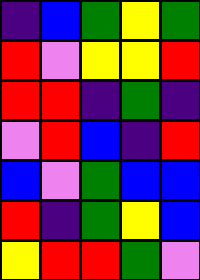[["indigo", "blue", "green", "yellow", "green"], ["red", "violet", "yellow", "yellow", "red"], ["red", "red", "indigo", "green", "indigo"], ["violet", "red", "blue", "indigo", "red"], ["blue", "violet", "green", "blue", "blue"], ["red", "indigo", "green", "yellow", "blue"], ["yellow", "red", "red", "green", "violet"]]